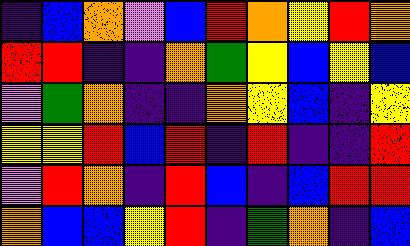[["indigo", "blue", "orange", "violet", "blue", "red", "orange", "yellow", "red", "orange"], ["red", "red", "indigo", "indigo", "orange", "green", "yellow", "blue", "yellow", "blue"], ["violet", "green", "orange", "indigo", "indigo", "orange", "yellow", "blue", "indigo", "yellow"], ["yellow", "yellow", "red", "blue", "red", "indigo", "red", "indigo", "indigo", "red"], ["violet", "red", "orange", "indigo", "red", "blue", "indigo", "blue", "red", "red"], ["orange", "blue", "blue", "yellow", "red", "indigo", "green", "orange", "indigo", "blue"]]